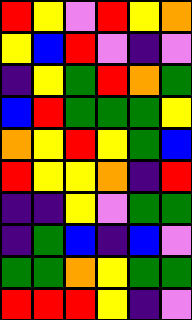[["red", "yellow", "violet", "red", "yellow", "orange"], ["yellow", "blue", "red", "violet", "indigo", "violet"], ["indigo", "yellow", "green", "red", "orange", "green"], ["blue", "red", "green", "green", "green", "yellow"], ["orange", "yellow", "red", "yellow", "green", "blue"], ["red", "yellow", "yellow", "orange", "indigo", "red"], ["indigo", "indigo", "yellow", "violet", "green", "green"], ["indigo", "green", "blue", "indigo", "blue", "violet"], ["green", "green", "orange", "yellow", "green", "green"], ["red", "red", "red", "yellow", "indigo", "violet"]]